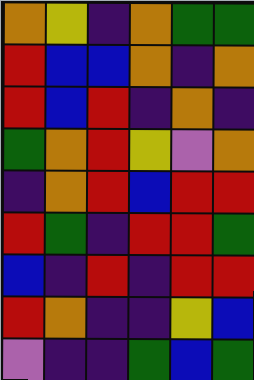[["orange", "yellow", "indigo", "orange", "green", "green"], ["red", "blue", "blue", "orange", "indigo", "orange"], ["red", "blue", "red", "indigo", "orange", "indigo"], ["green", "orange", "red", "yellow", "violet", "orange"], ["indigo", "orange", "red", "blue", "red", "red"], ["red", "green", "indigo", "red", "red", "green"], ["blue", "indigo", "red", "indigo", "red", "red"], ["red", "orange", "indigo", "indigo", "yellow", "blue"], ["violet", "indigo", "indigo", "green", "blue", "green"]]